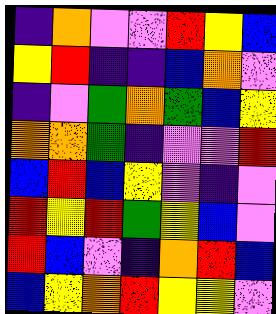[["indigo", "orange", "violet", "violet", "red", "yellow", "blue"], ["yellow", "red", "indigo", "indigo", "blue", "orange", "violet"], ["indigo", "violet", "green", "orange", "green", "blue", "yellow"], ["orange", "orange", "green", "indigo", "violet", "violet", "red"], ["blue", "red", "blue", "yellow", "violet", "indigo", "violet"], ["red", "yellow", "red", "green", "yellow", "blue", "violet"], ["red", "blue", "violet", "indigo", "orange", "red", "blue"], ["blue", "yellow", "orange", "red", "yellow", "yellow", "violet"]]